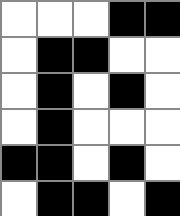[["white", "white", "white", "black", "black"], ["white", "black", "black", "white", "white"], ["white", "black", "white", "black", "white"], ["white", "black", "white", "white", "white"], ["black", "black", "white", "black", "white"], ["white", "black", "black", "white", "black"]]